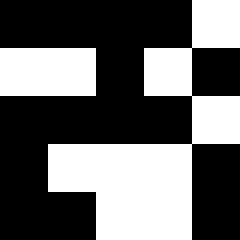[["black", "black", "black", "black", "white"], ["white", "white", "black", "white", "black"], ["black", "black", "black", "black", "white"], ["black", "white", "white", "white", "black"], ["black", "black", "white", "white", "black"]]